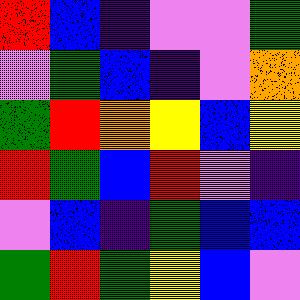[["red", "blue", "indigo", "violet", "violet", "green"], ["violet", "green", "blue", "indigo", "violet", "orange"], ["green", "red", "orange", "yellow", "blue", "yellow"], ["red", "green", "blue", "red", "violet", "indigo"], ["violet", "blue", "indigo", "green", "blue", "blue"], ["green", "red", "green", "yellow", "blue", "violet"]]